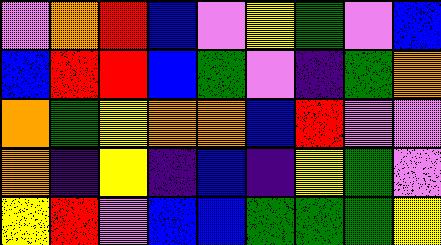[["violet", "orange", "red", "blue", "violet", "yellow", "green", "violet", "blue"], ["blue", "red", "red", "blue", "green", "violet", "indigo", "green", "orange"], ["orange", "green", "yellow", "orange", "orange", "blue", "red", "violet", "violet"], ["orange", "indigo", "yellow", "indigo", "blue", "indigo", "yellow", "green", "violet"], ["yellow", "red", "violet", "blue", "blue", "green", "green", "green", "yellow"]]